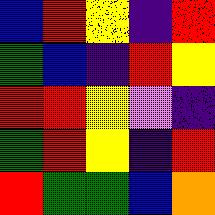[["blue", "red", "yellow", "indigo", "red"], ["green", "blue", "indigo", "red", "yellow"], ["red", "red", "yellow", "violet", "indigo"], ["green", "red", "yellow", "indigo", "red"], ["red", "green", "green", "blue", "orange"]]